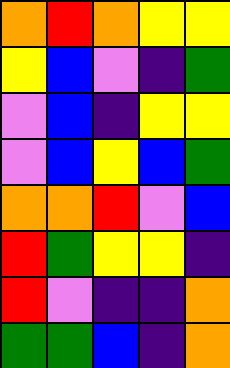[["orange", "red", "orange", "yellow", "yellow"], ["yellow", "blue", "violet", "indigo", "green"], ["violet", "blue", "indigo", "yellow", "yellow"], ["violet", "blue", "yellow", "blue", "green"], ["orange", "orange", "red", "violet", "blue"], ["red", "green", "yellow", "yellow", "indigo"], ["red", "violet", "indigo", "indigo", "orange"], ["green", "green", "blue", "indigo", "orange"]]